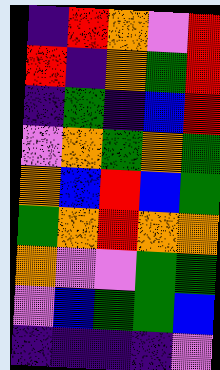[["indigo", "red", "orange", "violet", "red"], ["red", "indigo", "orange", "green", "red"], ["indigo", "green", "indigo", "blue", "red"], ["violet", "orange", "green", "orange", "green"], ["orange", "blue", "red", "blue", "green"], ["green", "orange", "red", "orange", "orange"], ["orange", "violet", "violet", "green", "green"], ["violet", "blue", "green", "green", "blue"], ["indigo", "indigo", "indigo", "indigo", "violet"]]